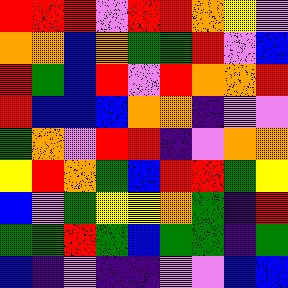[["red", "red", "red", "violet", "red", "red", "orange", "yellow", "violet"], ["orange", "orange", "blue", "orange", "green", "green", "red", "violet", "blue"], ["red", "green", "blue", "red", "violet", "red", "orange", "orange", "red"], ["red", "blue", "blue", "blue", "orange", "orange", "indigo", "violet", "violet"], ["green", "orange", "violet", "red", "red", "indigo", "violet", "orange", "orange"], ["yellow", "red", "orange", "green", "blue", "red", "red", "green", "yellow"], ["blue", "violet", "green", "yellow", "yellow", "orange", "green", "indigo", "red"], ["green", "green", "red", "green", "blue", "green", "green", "indigo", "green"], ["blue", "indigo", "violet", "indigo", "indigo", "violet", "violet", "blue", "blue"]]